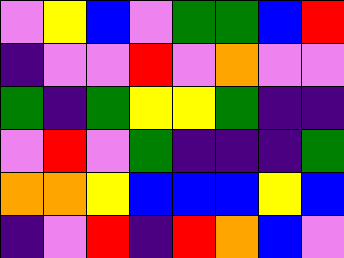[["violet", "yellow", "blue", "violet", "green", "green", "blue", "red"], ["indigo", "violet", "violet", "red", "violet", "orange", "violet", "violet"], ["green", "indigo", "green", "yellow", "yellow", "green", "indigo", "indigo"], ["violet", "red", "violet", "green", "indigo", "indigo", "indigo", "green"], ["orange", "orange", "yellow", "blue", "blue", "blue", "yellow", "blue"], ["indigo", "violet", "red", "indigo", "red", "orange", "blue", "violet"]]